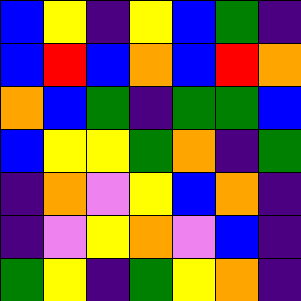[["blue", "yellow", "indigo", "yellow", "blue", "green", "indigo"], ["blue", "red", "blue", "orange", "blue", "red", "orange"], ["orange", "blue", "green", "indigo", "green", "green", "blue"], ["blue", "yellow", "yellow", "green", "orange", "indigo", "green"], ["indigo", "orange", "violet", "yellow", "blue", "orange", "indigo"], ["indigo", "violet", "yellow", "orange", "violet", "blue", "indigo"], ["green", "yellow", "indigo", "green", "yellow", "orange", "indigo"]]